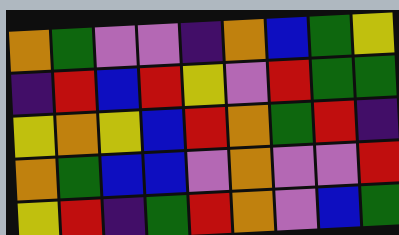[["orange", "green", "violet", "violet", "indigo", "orange", "blue", "green", "yellow"], ["indigo", "red", "blue", "red", "yellow", "violet", "red", "green", "green"], ["yellow", "orange", "yellow", "blue", "red", "orange", "green", "red", "indigo"], ["orange", "green", "blue", "blue", "violet", "orange", "violet", "violet", "red"], ["yellow", "red", "indigo", "green", "red", "orange", "violet", "blue", "green"]]